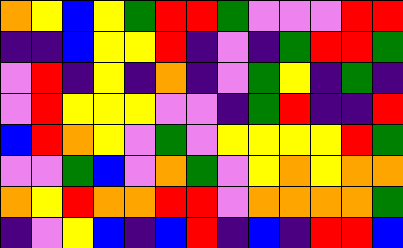[["orange", "yellow", "blue", "yellow", "green", "red", "red", "green", "violet", "violet", "violet", "red", "red"], ["indigo", "indigo", "blue", "yellow", "yellow", "red", "indigo", "violet", "indigo", "green", "red", "red", "green"], ["violet", "red", "indigo", "yellow", "indigo", "orange", "indigo", "violet", "green", "yellow", "indigo", "green", "indigo"], ["violet", "red", "yellow", "yellow", "yellow", "violet", "violet", "indigo", "green", "red", "indigo", "indigo", "red"], ["blue", "red", "orange", "yellow", "violet", "green", "violet", "yellow", "yellow", "yellow", "yellow", "red", "green"], ["violet", "violet", "green", "blue", "violet", "orange", "green", "violet", "yellow", "orange", "yellow", "orange", "orange"], ["orange", "yellow", "red", "orange", "orange", "red", "red", "violet", "orange", "orange", "orange", "orange", "green"], ["indigo", "violet", "yellow", "blue", "indigo", "blue", "red", "indigo", "blue", "indigo", "red", "red", "blue"]]